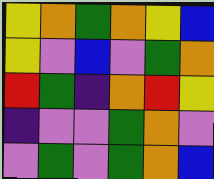[["yellow", "orange", "green", "orange", "yellow", "blue"], ["yellow", "violet", "blue", "violet", "green", "orange"], ["red", "green", "indigo", "orange", "red", "yellow"], ["indigo", "violet", "violet", "green", "orange", "violet"], ["violet", "green", "violet", "green", "orange", "blue"]]